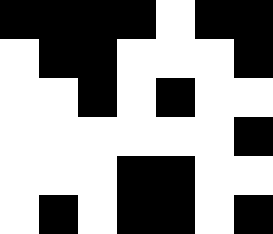[["black", "black", "black", "black", "white", "black", "black"], ["white", "black", "black", "white", "white", "white", "black"], ["white", "white", "black", "white", "black", "white", "white"], ["white", "white", "white", "white", "white", "white", "black"], ["white", "white", "white", "black", "black", "white", "white"], ["white", "black", "white", "black", "black", "white", "black"]]